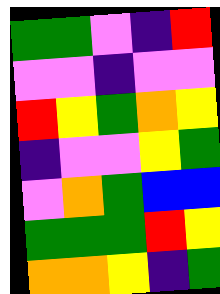[["green", "green", "violet", "indigo", "red"], ["violet", "violet", "indigo", "violet", "violet"], ["red", "yellow", "green", "orange", "yellow"], ["indigo", "violet", "violet", "yellow", "green"], ["violet", "orange", "green", "blue", "blue"], ["green", "green", "green", "red", "yellow"], ["orange", "orange", "yellow", "indigo", "green"]]